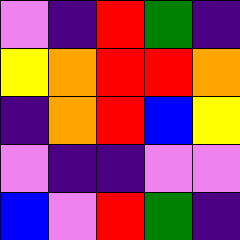[["violet", "indigo", "red", "green", "indigo"], ["yellow", "orange", "red", "red", "orange"], ["indigo", "orange", "red", "blue", "yellow"], ["violet", "indigo", "indigo", "violet", "violet"], ["blue", "violet", "red", "green", "indigo"]]